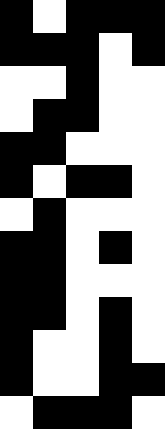[["black", "white", "black", "black", "black"], ["black", "black", "black", "white", "black"], ["white", "white", "black", "white", "white"], ["white", "black", "black", "white", "white"], ["black", "black", "white", "white", "white"], ["black", "white", "black", "black", "white"], ["white", "black", "white", "white", "white"], ["black", "black", "white", "black", "white"], ["black", "black", "white", "white", "white"], ["black", "black", "white", "black", "white"], ["black", "white", "white", "black", "white"], ["black", "white", "white", "black", "black"], ["white", "black", "black", "black", "white"]]